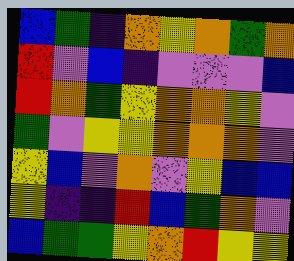[["blue", "green", "indigo", "orange", "yellow", "orange", "green", "orange"], ["red", "violet", "blue", "indigo", "violet", "violet", "violet", "blue"], ["red", "orange", "green", "yellow", "orange", "orange", "yellow", "violet"], ["green", "violet", "yellow", "yellow", "orange", "orange", "orange", "violet"], ["yellow", "blue", "violet", "orange", "violet", "yellow", "blue", "blue"], ["yellow", "indigo", "indigo", "red", "blue", "green", "orange", "violet"], ["blue", "green", "green", "yellow", "orange", "red", "yellow", "yellow"]]